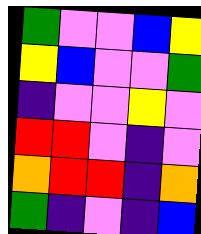[["green", "violet", "violet", "blue", "yellow"], ["yellow", "blue", "violet", "violet", "green"], ["indigo", "violet", "violet", "yellow", "violet"], ["red", "red", "violet", "indigo", "violet"], ["orange", "red", "red", "indigo", "orange"], ["green", "indigo", "violet", "indigo", "blue"]]